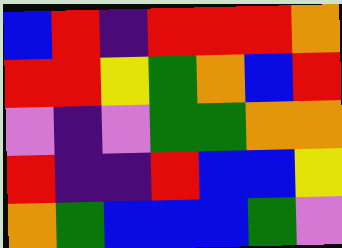[["blue", "red", "indigo", "red", "red", "red", "orange"], ["red", "red", "yellow", "green", "orange", "blue", "red"], ["violet", "indigo", "violet", "green", "green", "orange", "orange"], ["red", "indigo", "indigo", "red", "blue", "blue", "yellow"], ["orange", "green", "blue", "blue", "blue", "green", "violet"]]